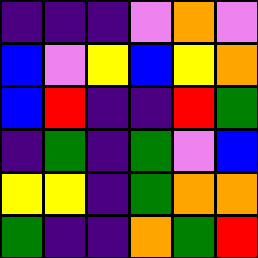[["indigo", "indigo", "indigo", "violet", "orange", "violet"], ["blue", "violet", "yellow", "blue", "yellow", "orange"], ["blue", "red", "indigo", "indigo", "red", "green"], ["indigo", "green", "indigo", "green", "violet", "blue"], ["yellow", "yellow", "indigo", "green", "orange", "orange"], ["green", "indigo", "indigo", "orange", "green", "red"]]